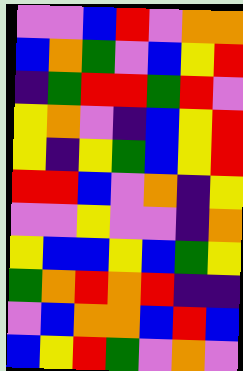[["violet", "violet", "blue", "red", "violet", "orange", "orange"], ["blue", "orange", "green", "violet", "blue", "yellow", "red"], ["indigo", "green", "red", "red", "green", "red", "violet"], ["yellow", "orange", "violet", "indigo", "blue", "yellow", "red"], ["yellow", "indigo", "yellow", "green", "blue", "yellow", "red"], ["red", "red", "blue", "violet", "orange", "indigo", "yellow"], ["violet", "violet", "yellow", "violet", "violet", "indigo", "orange"], ["yellow", "blue", "blue", "yellow", "blue", "green", "yellow"], ["green", "orange", "red", "orange", "red", "indigo", "indigo"], ["violet", "blue", "orange", "orange", "blue", "red", "blue"], ["blue", "yellow", "red", "green", "violet", "orange", "violet"]]